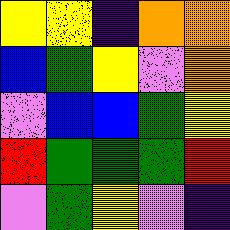[["yellow", "yellow", "indigo", "orange", "orange"], ["blue", "green", "yellow", "violet", "orange"], ["violet", "blue", "blue", "green", "yellow"], ["red", "green", "green", "green", "red"], ["violet", "green", "yellow", "violet", "indigo"]]